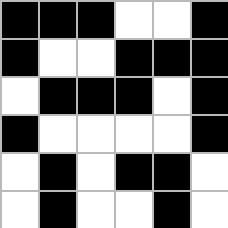[["black", "black", "black", "white", "white", "black"], ["black", "white", "white", "black", "black", "black"], ["white", "black", "black", "black", "white", "black"], ["black", "white", "white", "white", "white", "black"], ["white", "black", "white", "black", "black", "white"], ["white", "black", "white", "white", "black", "white"]]